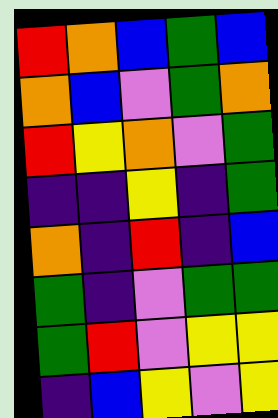[["red", "orange", "blue", "green", "blue"], ["orange", "blue", "violet", "green", "orange"], ["red", "yellow", "orange", "violet", "green"], ["indigo", "indigo", "yellow", "indigo", "green"], ["orange", "indigo", "red", "indigo", "blue"], ["green", "indigo", "violet", "green", "green"], ["green", "red", "violet", "yellow", "yellow"], ["indigo", "blue", "yellow", "violet", "yellow"]]